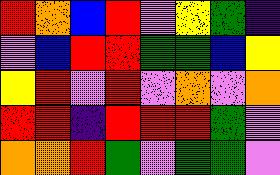[["red", "orange", "blue", "red", "violet", "yellow", "green", "indigo"], ["violet", "blue", "red", "red", "green", "green", "blue", "yellow"], ["yellow", "red", "violet", "red", "violet", "orange", "violet", "orange"], ["red", "red", "indigo", "red", "red", "red", "green", "violet"], ["orange", "orange", "red", "green", "violet", "green", "green", "violet"]]